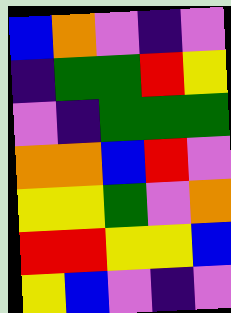[["blue", "orange", "violet", "indigo", "violet"], ["indigo", "green", "green", "red", "yellow"], ["violet", "indigo", "green", "green", "green"], ["orange", "orange", "blue", "red", "violet"], ["yellow", "yellow", "green", "violet", "orange"], ["red", "red", "yellow", "yellow", "blue"], ["yellow", "blue", "violet", "indigo", "violet"]]